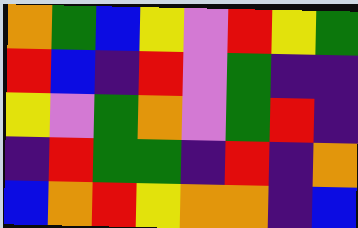[["orange", "green", "blue", "yellow", "violet", "red", "yellow", "green"], ["red", "blue", "indigo", "red", "violet", "green", "indigo", "indigo"], ["yellow", "violet", "green", "orange", "violet", "green", "red", "indigo"], ["indigo", "red", "green", "green", "indigo", "red", "indigo", "orange"], ["blue", "orange", "red", "yellow", "orange", "orange", "indigo", "blue"]]